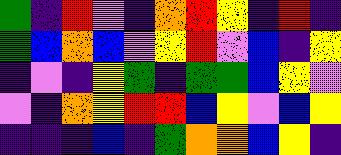[["green", "indigo", "red", "violet", "indigo", "orange", "red", "yellow", "indigo", "red", "indigo"], ["green", "blue", "orange", "blue", "violet", "yellow", "red", "violet", "blue", "indigo", "yellow"], ["indigo", "violet", "indigo", "yellow", "green", "indigo", "green", "green", "blue", "yellow", "violet"], ["violet", "indigo", "orange", "yellow", "red", "red", "blue", "yellow", "violet", "blue", "yellow"], ["indigo", "indigo", "indigo", "blue", "indigo", "green", "orange", "orange", "blue", "yellow", "indigo"]]